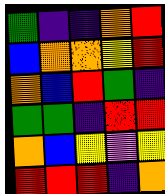[["green", "indigo", "indigo", "orange", "red"], ["blue", "orange", "orange", "yellow", "red"], ["orange", "blue", "red", "green", "indigo"], ["green", "green", "indigo", "red", "red"], ["orange", "blue", "yellow", "violet", "yellow"], ["red", "red", "red", "indigo", "orange"]]